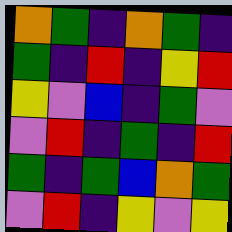[["orange", "green", "indigo", "orange", "green", "indigo"], ["green", "indigo", "red", "indigo", "yellow", "red"], ["yellow", "violet", "blue", "indigo", "green", "violet"], ["violet", "red", "indigo", "green", "indigo", "red"], ["green", "indigo", "green", "blue", "orange", "green"], ["violet", "red", "indigo", "yellow", "violet", "yellow"]]